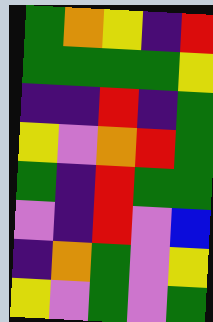[["green", "orange", "yellow", "indigo", "red"], ["green", "green", "green", "green", "yellow"], ["indigo", "indigo", "red", "indigo", "green"], ["yellow", "violet", "orange", "red", "green"], ["green", "indigo", "red", "green", "green"], ["violet", "indigo", "red", "violet", "blue"], ["indigo", "orange", "green", "violet", "yellow"], ["yellow", "violet", "green", "violet", "green"]]